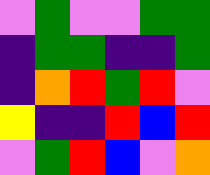[["violet", "green", "violet", "violet", "green", "green"], ["indigo", "green", "green", "indigo", "indigo", "green"], ["indigo", "orange", "red", "green", "red", "violet"], ["yellow", "indigo", "indigo", "red", "blue", "red"], ["violet", "green", "red", "blue", "violet", "orange"]]